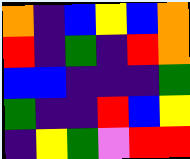[["orange", "indigo", "blue", "yellow", "blue", "orange"], ["red", "indigo", "green", "indigo", "red", "orange"], ["blue", "blue", "indigo", "indigo", "indigo", "green"], ["green", "indigo", "indigo", "red", "blue", "yellow"], ["indigo", "yellow", "green", "violet", "red", "red"]]